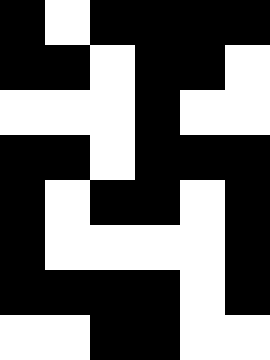[["black", "white", "black", "black", "black", "black"], ["black", "black", "white", "black", "black", "white"], ["white", "white", "white", "black", "white", "white"], ["black", "black", "white", "black", "black", "black"], ["black", "white", "black", "black", "white", "black"], ["black", "white", "white", "white", "white", "black"], ["black", "black", "black", "black", "white", "black"], ["white", "white", "black", "black", "white", "white"]]